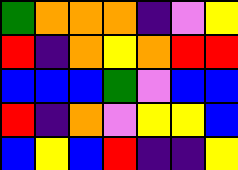[["green", "orange", "orange", "orange", "indigo", "violet", "yellow"], ["red", "indigo", "orange", "yellow", "orange", "red", "red"], ["blue", "blue", "blue", "green", "violet", "blue", "blue"], ["red", "indigo", "orange", "violet", "yellow", "yellow", "blue"], ["blue", "yellow", "blue", "red", "indigo", "indigo", "yellow"]]